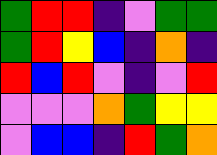[["green", "red", "red", "indigo", "violet", "green", "green"], ["green", "red", "yellow", "blue", "indigo", "orange", "indigo"], ["red", "blue", "red", "violet", "indigo", "violet", "red"], ["violet", "violet", "violet", "orange", "green", "yellow", "yellow"], ["violet", "blue", "blue", "indigo", "red", "green", "orange"]]